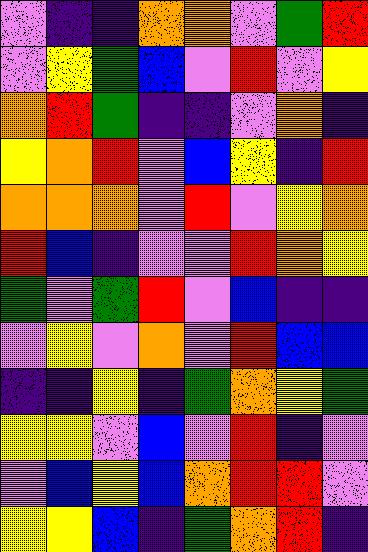[["violet", "indigo", "indigo", "orange", "orange", "violet", "green", "red"], ["violet", "yellow", "green", "blue", "violet", "red", "violet", "yellow"], ["orange", "red", "green", "indigo", "indigo", "violet", "orange", "indigo"], ["yellow", "orange", "red", "violet", "blue", "yellow", "indigo", "red"], ["orange", "orange", "orange", "violet", "red", "violet", "yellow", "orange"], ["red", "blue", "indigo", "violet", "violet", "red", "orange", "yellow"], ["green", "violet", "green", "red", "violet", "blue", "indigo", "indigo"], ["violet", "yellow", "violet", "orange", "violet", "red", "blue", "blue"], ["indigo", "indigo", "yellow", "indigo", "green", "orange", "yellow", "green"], ["yellow", "yellow", "violet", "blue", "violet", "red", "indigo", "violet"], ["violet", "blue", "yellow", "blue", "orange", "red", "red", "violet"], ["yellow", "yellow", "blue", "indigo", "green", "orange", "red", "indigo"]]